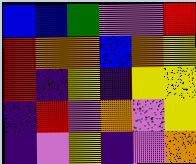[["blue", "blue", "green", "violet", "violet", "red"], ["red", "orange", "orange", "blue", "orange", "yellow"], ["red", "indigo", "yellow", "indigo", "yellow", "yellow"], ["indigo", "red", "violet", "orange", "violet", "yellow"], ["indigo", "violet", "yellow", "indigo", "violet", "orange"]]